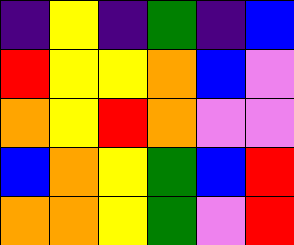[["indigo", "yellow", "indigo", "green", "indigo", "blue"], ["red", "yellow", "yellow", "orange", "blue", "violet"], ["orange", "yellow", "red", "orange", "violet", "violet"], ["blue", "orange", "yellow", "green", "blue", "red"], ["orange", "orange", "yellow", "green", "violet", "red"]]